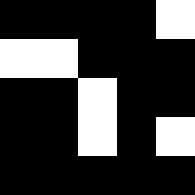[["black", "black", "black", "black", "white"], ["white", "white", "black", "black", "black"], ["black", "black", "white", "black", "black"], ["black", "black", "white", "black", "white"], ["black", "black", "black", "black", "black"]]